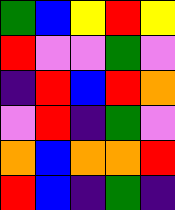[["green", "blue", "yellow", "red", "yellow"], ["red", "violet", "violet", "green", "violet"], ["indigo", "red", "blue", "red", "orange"], ["violet", "red", "indigo", "green", "violet"], ["orange", "blue", "orange", "orange", "red"], ["red", "blue", "indigo", "green", "indigo"]]